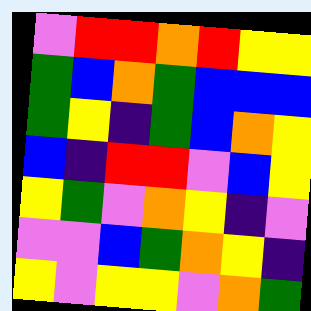[["violet", "red", "red", "orange", "red", "yellow", "yellow"], ["green", "blue", "orange", "green", "blue", "blue", "blue"], ["green", "yellow", "indigo", "green", "blue", "orange", "yellow"], ["blue", "indigo", "red", "red", "violet", "blue", "yellow"], ["yellow", "green", "violet", "orange", "yellow", "indigo", "violet"], ["violet", "violet", "blue", "green", "orange", "yellow", "indigo"], ["yellow", "violet", "yellow", "yellow", "violet", "orange", "green"]]